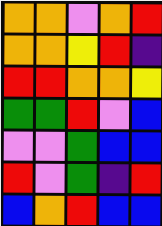[["orange", "orange", "violet", "orange", "red"], ["orange", "orange", "yellow", "red", "indigo"], ["red", "red", "orange", "orange", "yellow"], ["green", "green", "red", "violet", "blue"], ["violet", "violet", "green", "blue", "blue"], ["red", "violet", "green", "indigo", "red"], ["blue", "orange", "red", "blue", "blue"]]